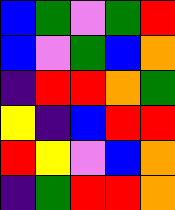[["blue", "green", "violet", "green", "red"], ["blue", "violet", "green", "blue", "orange"], ["indigo", "red", "red", "orange", "green"], ["yellow", "indigo", "blue", "red", "red"], ["red", "yellow", "violet", "blue", "orange"], ["indigo", "green", "red", "red", "orange"]]